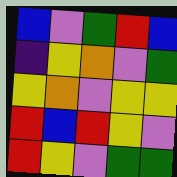[["blue", "violet", "green", "red", "blue"], ["indigo", "yellow", "orange", "violet", "green"], ["yellow", "orange", "violet", "yellow", "yellow"], ["red", "blue", "red", "yellow", "violet"], ["red", "yellow", "violet", "green", "green"]]